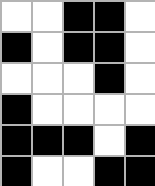[["white", "white", "black", "black", "white"], ["black", "white", "black", "black", "white"], ["white", "white", "white", "black", "white"], ["black", "white", "white", "white", "white"], ["black", "black", "black", "white", "black"], ["black", "white", "white", "black", "black"]]